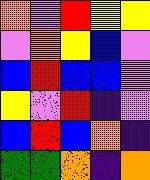[["orange", "violet", "red", "yellow", "yellow"], ["violet", "orange", "yellow", "blue", "violet"], ["blue", "red", "blue", "blue", "violet"], ["yellow", "violet", "red", "indigo", "violet"], ["blue", "red", "blue", "orange", "indigo"], ["green", "green", "orange", "indigo", "orange"]]